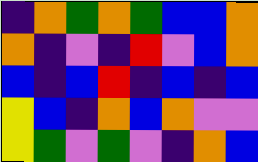[["indigo", "orange", "green", "orange", "green", "blue", "blue", "orange"], ["orange", "indigo", "violet", "indigo", "red", "violet", "blue", "orange"], ["blue", "indigo", "blue", "red", "indigo", "blue", "indigo", "blue"], ["yellow", "blue", "indigo", "orange", "blue", "orange", "violet", "violet"], ["yellow", "green", "violet", "green", "violet", "indigo", "orange", "blue"]]